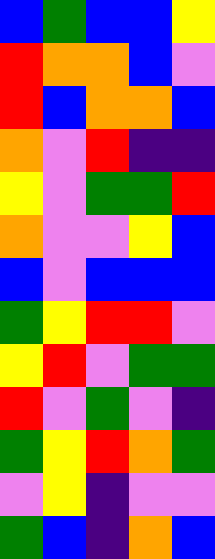[["blue", "green", "blue", "blue", "yellow"], ["red", "orange", "orange", "blue", "violet"], ["red", "blue", "orange", "orange", "blue"], ["orange", "violet", "red", "indigo", "indigo"], ["yellow", "violet", "green", "green", "red"], ["orange", "violet", "violet", "yellow", "blue"], ["blue", "violet", "blue", "blue", "blue"], ["green", "yellow", "red", "red", "violet"], ["yellow", "red", "violet", "green", "green"], ["red", "violet", "green", "violet", "indigo"], ["green", "yellow", "red", "orange", "green"], ["violet", "yellow", "indigo", "violet", "violet"], ["green", "blue", "indigo", "orange", "blue"]]